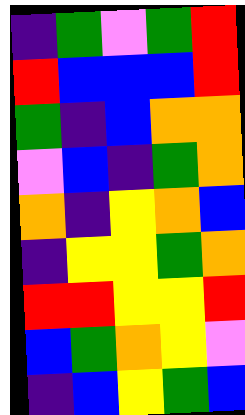[["indigo", "green", "violet", "green", "red"], ["red", "blue", "blue", "blue", "red"], ["green", "indigo", "blue", "orange", "orange"], ["violet", "blue", "indigo", "green", "orange"], ["orange", "indigo", "yellow", "orange", "blue"], ["indigo", "yellow", "yellow", "green", "orange"], ["red", "red", "yellow", "yellow", "red"], ["blue", "green", "orange", "yellow", "violet"], ["indigo", "blue", "yellow", "green", "blue"]]